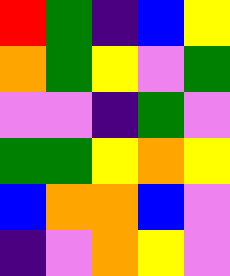[["red", "green", "indigo", "blue", "yellow"], ["orange", "green", "yellow", "violet", "green"], ["violet", "violet", "indigo", "green", "violet"], ["green", "green", "yellow", "orange", "yellow"], ["blue", "orange", "orange", "blue", "violet"], ["indigo", "violet", "orange", "yellow", "violet"]]